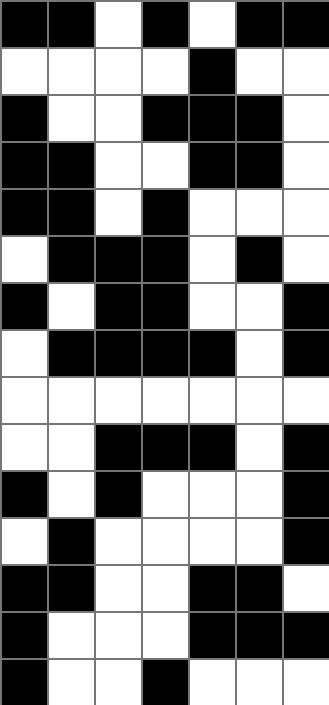[["black", "black", "white", "black", "white", "black", "black"], ["white", "white", "white", "white", "black", "white", "white"], ["black", "white", "white", "black", "black", "black", "white"], ["black", "black", "white", "white", "black", "black", "white"], ["black", "black", "white", "black", "white", "white", "white"], ["white", "black", "black", "black", "white", "black", "white"], ["black", "white", "black", "black", "white", "white", "black"], ["white", "black", "black", "black", "black", "white", "black"], ["white", "white", "white", "white", "white", "white", "white"], ["white", "white", "black", "black", "black", "white", "black"], ["black", "white", "black", "white", "white", "white", "black"], ["white", "black", "white", "white", "white", "white", "black"], ["black", "black", "white", "white", "black", "black", "white"], ["black", "white", "white", "white", "black", "black", "black"], ["black", "white", "white", "black", "white", "white", "white"]]